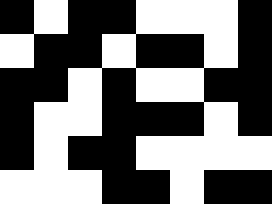[["black", "white", "black", "black", "white", "white", "white", "black"], ["white", "black", "black", "white", "black", "black", "white", "black"], ["black", "black", "white", "black", "white", "white", "black", "black"], ["black", "white", "white", "black", "black", "black", "white", "black"], ["black", "white", "black", "black", "white", "white", "white", "white"], ["white", "white", "white", "black", "black", "white", "black", "black"]]